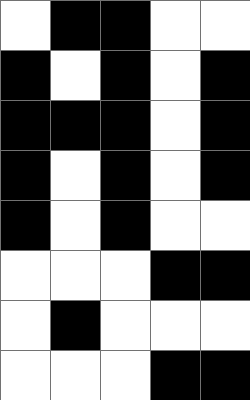[["white", "black", "black", "white", "white"], ["black", "white", "black", "white", "black"], ["black", "black", "black", "white", "black"], ["black", "white", "black", "white", "black"], ["black", "white", "black", "white", "white"], ["white", "white", "white", "black", "black"], ["white", "black", "white", "white", "white"], ["white", "white", "white", "black", "black"]]